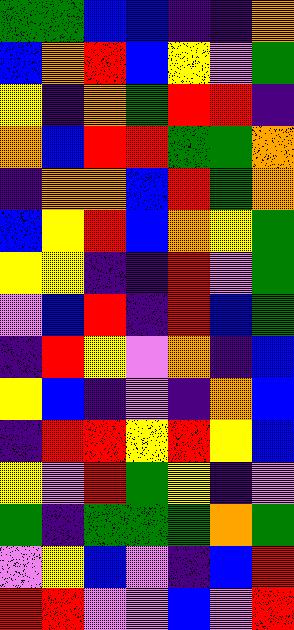[["green", "green", "blue", "blue", "indigo", "indigo", "orange"], ["blue", "orange", "red", "blue", "yellow", "violet", "green"], ["yellow", "indigo", "orange", "green", "red", "red", "indigo"], ["orange", "blue", "red", "red", "green", "green", "orange"], ["indigo", "orange", "orange", "blue", "red", "green", "orange"], ["blue", "yellow", "red", "blue", "orange", "yellow", "green"], ["yellow", "yellow", "indigo", "indigo", "red", "violet", "green"], ["violet", "blue", "red", "indigo", "red", "blue", "green"], ["indigo", "red", "yellow", "violet", "orange", "indigo", "blue"], ["yellow", "blue", "indigo", "violet", "indigo", "orange", "blue"], ["indigo", "red", "red", "yellow", "red", "yellow", "blue"], ["yellow", "violet", "red", "green", "yellow", "indigo", "violet"], ["green", "indigo", "green", "green", "green", "orange", "green"], ["violet", "yellow", "blue", "violet", "indigo", "blue", "red"], ["red", "red", "violet", "violet", "blue", "violet", "red"]]